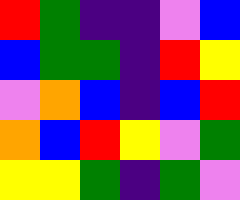[["red", "green", "indigo", "indigo", "violet", "blue"], ["blue", "green", "green", "indigo", "red", "yellow"], ["violet", "orange", "blue", "indigo", "blue", "red"], ["orange", "blue", "red", "yellow", "violet", "green"], ["yellow", "yellow", "green", "indigo", "green", "violet"]]